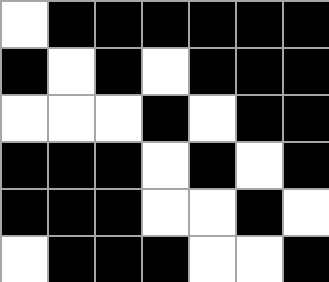[["white", "black", "black", "black", "black", "black", "black"], ["black", "white", "black", "white", "black", "black", "black"], ["white", "white", "white", "black", "white", "black", "black"], ["black", "black", "black", "white", "black", "white", "black"], ["black", "black", "black", "white", "white", "black", "white"], ["white", "black", "black", "black", "white", "white", "black"]]